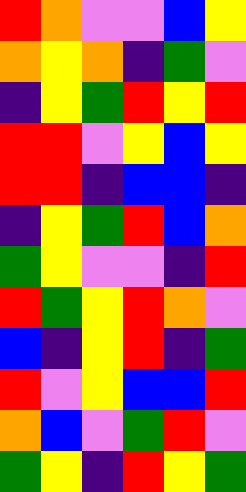[["red", "orange", "violet", "violet", "blue", "yellow"], ["orange", "yellow", "orange", "indigo", "green", "violet"], ["indigo", "yellow", "green", "red", "yellow", "red"], ["red", "red", "violet", "yellow", "blue", "yellow"], ["red", "red", "indigo", "blue", "blue", "indigo"], ["indigo", "yellow", "green", "red", "blue", "orange"], ["green", "yellow", "violet", "violet", "indigo", "red"], ["red", "green", "yellow", "red", "orange", "violet"], ["blue", "indigo", "yellow", "red", "indigo", "green"], ["red", "violet", "yellow", "blue", "blue", "red"], ["orange", "blue", "violet", "green", "red", "violet"], ["green", "yellow", "indigo", "red", "yellow", "green"]]